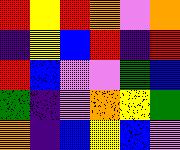[["red", "yellow", "red", "orange", "violet", "orange"], ["indigo", "yellow", "blue", "red", "indigo", "red"], ["red", "blue", "violet", "violet", "green", "blue"], ["green", "indigo", "violet", "orange", "yellow", "green"], ["orange", "indigo", "blue", "yellow", "blue", "violet"]]